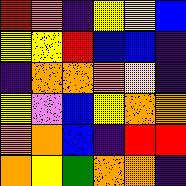[["red", "orange", "indigo", "yellow", "yellow", "blue"], ["yellow", "yellow", "red", "blue", "blue", "indigo"], ["indigo", "orange", "orange", "orange", "yellow", "indigo"], ["yellow", "violet", "blue", "yellow", "orange", "orange"], ["orange", "orange", "blue", "indigo", "red", "red"], ["orange", "yellow", "green", "orange", "orange", "indigo"]]